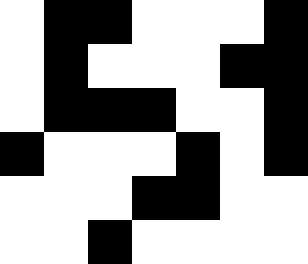[["white", "black", "black", "white", "white", "white", "black"], ["white", "black", "white", "white", "white", "black", "black"], ["white", "black", "black", "black", "white", "white", "black"], ["black", "white", "white", "white", "black", "white", "black"], ["white", "white", "white", "black", "black", "white", "white"], ["white", "white", "black", "white", "white", "white", "white"]]